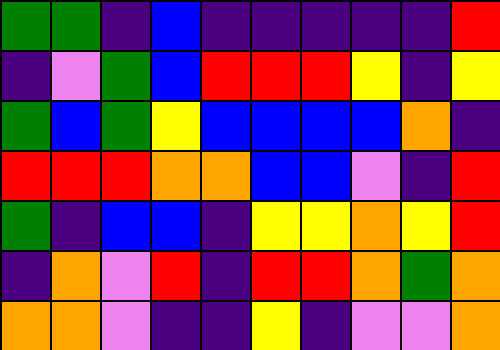[["green", "green", "indigo", "blue", "indigo", "indigo", "indigo", "indigo", "indigo", "red"], ["indigo", "violet", "green", "blue", "red", "red", "red", "yellow", "indigo", "yellow"], ["green", "blue", "green", "yellow", "blue", "blue", "blue", "blue", "orange", "indigo"], ["red", "red", "red", "orange", "orange", "blue", "blue", "violet", "indigo", "red"], ["green", "indigo", "blue", "blue", "indigo", "yellow", "yellow", "orange", "yellow", "red"], ["indigo", "orange", "violet", "red", "indigo", "red", "red", "orange", "green", "orange"], ["orange", "orange", "violet", "indigo", "indigo", "yellow", "indigo", "violet", "violet", "orange"]]